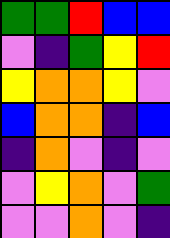[["green", "green", "red", "blue", "blue"], ["violet", "indigo", "green", "yellow", "red"], ["yellow", "orange", "orange", "yellow", "violet"], ["blue", "orange", "orange", "indigo", "blue"], ["indigo", "orange", "violet", "indigo", "violet"], ["violet", "yellow", "orange", "violet", "green"], ["violet", "violet", "orange", "violet", "indigo"]]